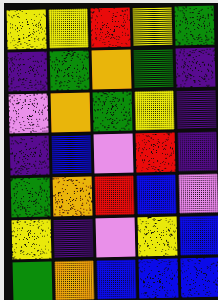[["yellow", "yellow", "red", "yellow", "green"], ["indigo", "green", "orange", "green", "indigo"], ["violet", "orange", "green", "yellow", "indigo"], ["indigo", "blue", "violet", "red", "indigo"], ["green", "orange", "red", "blue", "violet"], ["yellow", "indigo", "violet", "yellow", "blue"], ["green", "orange", "blue", "blue", "blue"]]